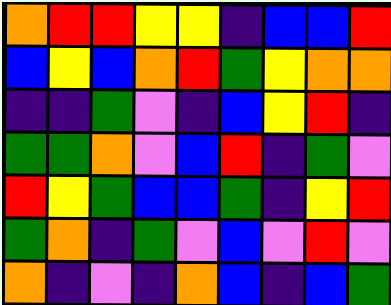[["orange", "red", "red", "yellow", "yellow", "indigo", "blue", "blue", "red"], ["blue", "yellow", "blue", "orange", "red", "green", "yellow", "orange", "orange"], ["indigo", "indigo", "green", "violet", "indigo", "blue", "yellow", "red", "indigo"], ["green", "green", "orange", "violet", "blue", "red", "indigo", "green", "violet"], ["red", "yellow", "green", "blue", "blue", "green", "indigo", "yellow", "red"], ["green", "orange", "indigo", "green", "violet", "blue", "violet", "red", "violet"], ["orange", "indigo", "violet", "indigo", "orange", "blue", "indigo", "blue", "green"]]